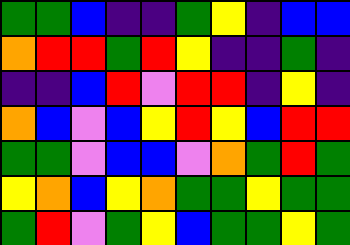[["green", "green", "blue", "indigo", "indigo", "green", "yellow", "indigo", "blue", "blue"], ["orange", "red", "red", "green", "red", "yellow", "indigo", "indigo", "green", "indigo"], ["indigo", "indigo", "blue", "red", "violet", "red", "red", "indigo", "yellow", "indigo"], ["orange", "blue", "violet", "blue", "yellow", "red", "yellow", "blue", "red", "red"], ["green", "green", "violet", "blue", "blue", "violet", "orange", "green", "red", "green"], ["yellow", "orange", "blue", "yellow", "orange", "green", "green", "yellow", "green", "green"], ["green", "red", "violet", "green", "yellow", "blue", "green", "green", "yellow", "green"]]